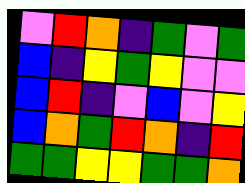[["violet", "red", "orange", "indigo", "green", "violet", "green"], ["blue", "indigo", "yellow", "green", "yellow", "violet", "violet"], ["blue", "red", "indigo", "violet", "blue", "violet", "yellow"], ["blue", "orange", "green", "red", "orange", "indigo", "red"], ["green", "green", "yellow", "yellow", "green", "green", "orange"]]